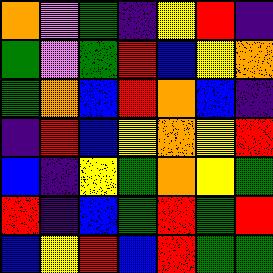[["orange", "violet", "green", "indigo", "yellow", "red", "indigo"], ["green", "violet", "green", "red", "blue", "yellow", "orange"], ["green", "orange", "blue", "red", "orange", "blue", "indigo"], ["indigo", "red", "blue", "yellow", "orange", "yellow", "red"], ["blue", "indigo", "yellow", "green", "orange", "yellow", "green"], ["red", "indigo", "blue", "green", "red", "green", "red"], ["blue", "yellow", "red", "blue", "red", "green", "green"]]